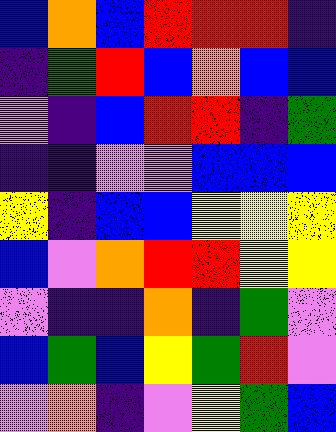[["blue", "orange", "blue", "red", "red", "red", "indigo"], ["indigo", "green", "red", "blue", "orange", "blue", "blue"], ["violet", "indigo", "blue", "red", "red", "indigo", "green"], ["indigo", "indigo", "violet", "violet", "blue", "blue", "blue"], ["yellow", "indigo", "blue", "blue", "yellow", "yellow", "yellow"], ["blue", "violet", "orange", "red", "red", "yellow", "yellow"], ["violet", "indigo", "indigo", "orange", "indigo", "green", "violet"], ["blue", "green", "blue", "yellow", "green", "red", "violet"], ["violet", "orange", "indigo", "violet", "yellow", "green", "blue"]]